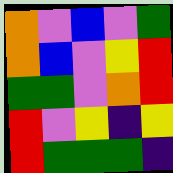[["orange", "violet", "blue", "violet", "green"], ["orange", "blue", "violet", "yellow", "red"], ["green", "green", "violet", "orange", "red"], ["red", "violet", "yellow", "indigo", "yellow"], ["red", "green", "green", "green", "indigo"]]